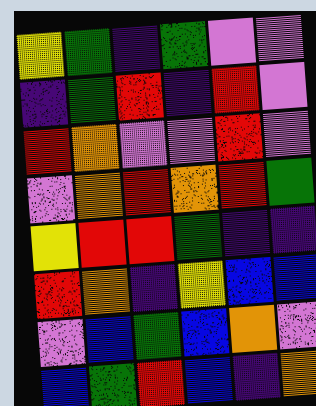[["yellow", "green", "indigo", "green", "violet", "violet"], ["indigo", "green", "red", "indigo", "red", "violet"], ["red", "orange", "violet", "violet", "red", "violet"], ["violet", "orange", "red", "orange", "red", "green"], ["yellow", "red", "red", "green", "indigo", "indigo"], ["red", "orange", "indigo", "yellow", "blue", "blue"], ["violet", "blue", "green", "blue", "orange", "violet"], ["blue", "green", "red", "blue", "indigo", "orange"]]